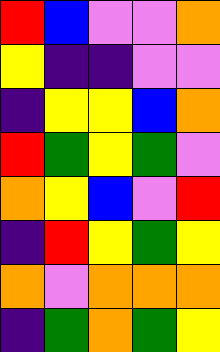[["red", "blue", "violet", "violet", "orange"], ["yellow", "indigo", "indigo", "violet", "violet"], ["indigo", "yellow", "yellow", "blue", "orange"], ["red", "green", "yellow", "green", "violet"], ["orange", "yellow", "blue", "violet", "red"], ["indigo", "red", "yellow", "green", "yellow"], ["orange", "violet", "orange", "orange", "orange"], ["indigo", "green", "orange", "green", "yellow"]]